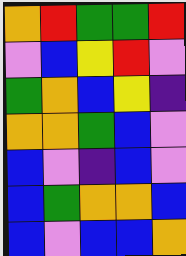[["orange", "red", "green", "green", "red"], ["violet", "blue", "yellow", "red", "violet"], ["green", "orange", "blue", "yellow", "indigo"], ["orange", "orange", "green", "blue", "violet"], ["blue", "violet", "indigo", "blue", "violet"], ["blue", "green", "orange", "orange", "blue"], ["blue", "violet", "blue", "blue", "orange"]]